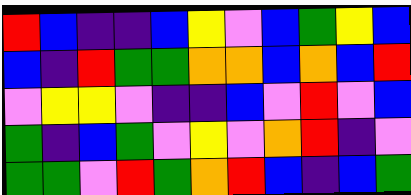[["red", "blue", "indigo", "indigo", "blue", "yellow", "violet", "blue", "green", "yellow", "blue"], ["blue", "indigo", "red", "green", "green", "orange", "orange", "blue", "orange", "blue", "red"], ["violet", "yellow", "yellow", "violet", "indigo", "indigo", "blue", "violet", "red", "violet", "blue"], ["green", "indigo", "blue", "green", "violet", "yellow", "violet", "orange", "red", "indigo", "violet"], ["green", "green", "violet", "red", "green", "orange", "red", "blue", "indigo", "blue", "green"]]